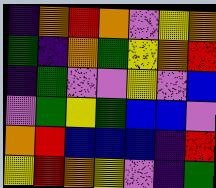[["indigo", "orange", "red", "orange", "violet", "yellow", "orange"], ["green", "indigo", "orange", "green", "yellow", "orange", "red"], ["indigo", "green", "violet", "violet", "yellow", "violet", "blue"], ["violet", "green", "yellow", "green", "blue", "blue", "violet"], ["orange", "red", "blue", "blue", "blue", "indigo", "red"], ["yellow", "red", "orange", "yellow", "violet", "indigo", "green"]]